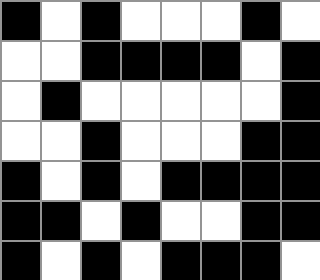[["black", "white", "black", "white", "white", "white", "black", "white"], ["white", "white", "black", "black", "black", "black", "white", "black"], ["white", "black", "white", "white", "white", "white", "white", "black"], ["white", "white", "black", "white", "white", "white", "black", "black"], ["black", "white", "black", "white", "black", "black", "black", "black"], ["black", "black", "white", "black", "white", "white", "black", "black"], ["black", "white", "black", "white", "black", "black", "black", "white"]]